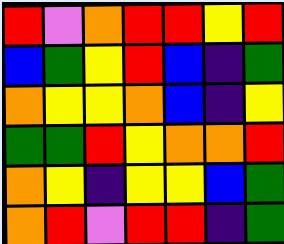[["red", "violet", "orange", "red", "red", "yellow", "red"], ["blue", "green", "yellow", "red", "blue", "indigo", "green"], ["orange", "yellow", "yellow", "orange", "blue", "indigo", "yellow"], ["green", "green", "red", "yellow", "orange", "orange", "red"], ["orange", "yellow", "indigo", "yellow", "yellow", "blue", "green"], ["orange", "red", "violet", "red", "red", "indigo", "green"]]